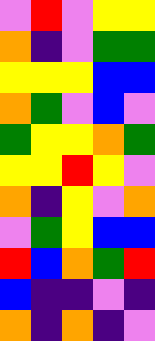[["violet", "red", "violet", "yellow", "yellow"], ["orange", "indigo", "violet", "green", "green"], ["yellow", "yellow", "yellow", "blue", "blue"], ["orange", "green", "violet", "blue", "violet"], ["green", "yellow", "yellow", "orange", "green"], ["yellow", "yellow", "red", "yellow", "violet"], ["orange", "indigo", "yellow", "violet", "orange"], ["violet", "green", "yellow", "blue", "blue"], ["red", "blue", "orange", "green", "red"], ["blue", "indigo", "indigo", "violet", "indigo"], ["orange", "indigo", "orange", "indigo", "violet"]]